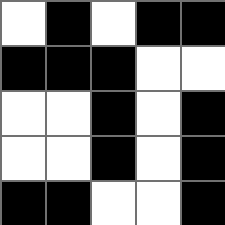[["white", "black", "white", "black", "black"], ["black", "black", "black", "white", "white"], ["white", "white", "black", "white", "black"], ["white", "white", "black", "white", "black"], ["black", "black", "white", "white", "black"]]